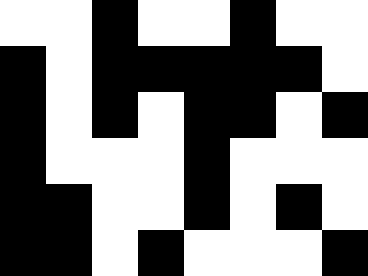[["white", "white", "black", "white", "white", "black", "white", "white"], ["black", "white", "black", "black", "black", "black", "black", "white"], ["black", "white", "black", "white", "black", "black", "white", "black"], ["black", "white", "white", "white", "black", "white", "white", "white"], ["black", "black", "white", "white", "black", "white", "black", "white"], ["black", "black", "white", "black", "white", "white", "white", "black"]]